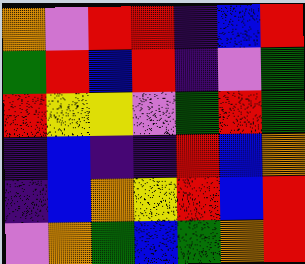[["orange", "violet", "red", "red", "indigo", "blue", "red"], ["green", "red", "blue", "red", "indigo", "violet", "green"], ["red", "yellow", "yellow", "violet", "green", "red", "green"], ["indigo", "blue", "indigo", "indigo", "red", "blue", "orange"], ["indigo", "blue", "orange", "yellow", "red", "blue", "red"], ["violet", "orange", "green", "blue", "green", "orange", "red"]]